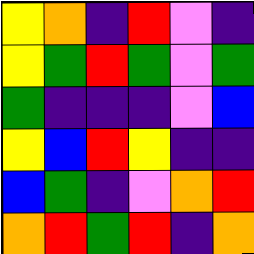[["yellow", "orange", "indigo", "red", "violet", "indigo"], ["yellow", "green", "red", "green", "violet", "green"], ["green", "indigo", "indigo", "indigo", "violet", "blue"], ["yellow", "blue", "red", "yellow", "indigo", "indigo"], ["blue", "green", "indigo", "violet", "orange", "red"], ["orange", "red", "green", "red", "indigo", "orange"]]